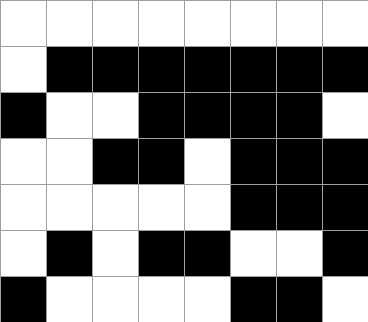[["white", "white", "white", "white", "white", "white", "white", "white"], ["white", "black", "black", "black", "black", "black", "black", "black"], ["black", "white", "white", "black", "black", "black", "black", "white"], ["white", "white", "black", "black", "white", "black", "black", "black"], ["white", "white", "white", "white", "white", "black", "black", "black"], ["white", "black", "white", "black", "black", "white", "white", "black"], ["black", "white", "white", "white", "white", "black", "black", "white"]]